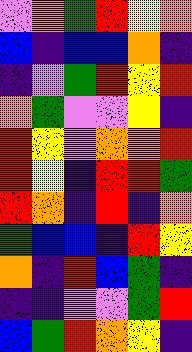[["violet", "orange", "green", "red", "yellow", "orange"], ["blue", "indigo", "blue", "blue", "orange", "indigo"], ["indigo", "violet", "green", "red", "yellow", "red"], ["orange", "green", "violet", "violet", "yellow", "indigo"], ["red", "yellow", "violet", "orange", "orange", "red"], ["red", "yellow", "indigo", "red", "red", "green"], ["red", "orange", "indigo", "red", "indigo", "orange"], ["green", "blue", "blue", "indigo", "red", "yellow"], ["orange", "indigo", "red", "blue", "green", "indigo"], ["indigo", "indigo", "violet", "violet", "green", "red"], ["blue", "green", "red", "orange", "yellow", "indigo"]]